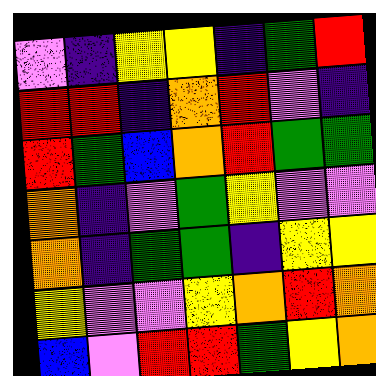[["violet", "indigo", "yellow", "yellow", "indigo", "green", "red"], ["red", "red", "indigo", "orange", "red", "violet", "indigo"], ["red", "green", "blue", "orange", "red", "green", "green"], ["orange", "indigo", "violet", "green", "yellow", "violet", "violet"], ["orange", "indigo", "green", "green", "indigo", "yellow", "yellow"], ["yellow", "violet", "violet", "yellow", "orange", "red", "orange"], ["blue", "violet", "red", "red", "green", "yellow", "orange"]]